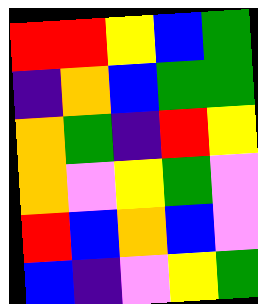[["red", "red", "yellow", "blue", "green"], ["indigo", "orange", "blue", "green", "green"], ["orange", "green", "indigo", "red", "yellow"], ["orange", "violet", "yellow", "green", "violet"], ["red", "blue", "orange", "blue", "violet"], ["blue", "indigo", "violet", "yellow", "green"]]